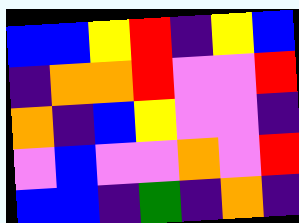[["blue", "blue", "yellow", "red", "indigo", "yellow", "blue"], ["indigo", "orange", "orange", "red", "violet", "violet", "red"], ["orange", "indigo", "blue", "yellow", "violet", "violet", "indigo"], ["violet", "blue", "violet", "violet", "orange", "violet", "red"], ["blue", "blue", "indigo", "green", "indigo", "orange", "indigo"]]